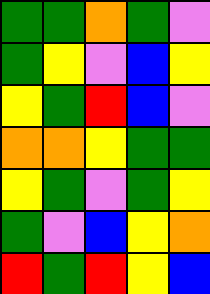[["green", "green", "orange", "green", "violet"], ["green", "yellow", "violet", "blue", "yellow"], ["yellow", "green", "red", "blue", "violet"], ["orange", "orange", "yellow", "green", "green"], ["yellow", "green", "violet", "green", "yellow"], ["green", "violet", "blue", "yellow", "orange"], ["red", "green", "red", "yellow", "blue"]]